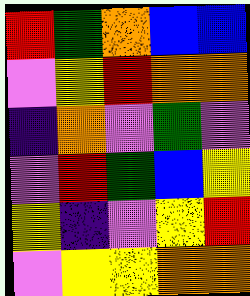[["red", "green", "orange", "blue", "blue"], ["violet", "yellow", "red", "orange", "orange"], ["indigo", "orange", "violet", "green", "violet"], ["violet", "red", "green", "blue", "yellow"], ["yellow", "indigo", "violet", "yellow", "red"], ["violet", "yellow", "yellow", "orange", "orange"]]